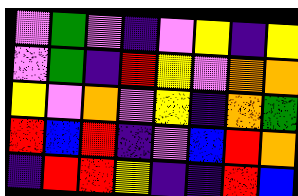[["violet", "green", "violet", "indigo", "violet", "yellow", "indigo", "yellow"], ["violet", "green", "indigo", "red", "yellow", "violet", "orange", "orange"], ["yellow", "violet", "orange", "violet", "yellow", "indigo", "orange", "green"], ["red", "blue", "red", "indigo", "violet", "blue", "red", "orange"], ["indigo", "red", "red", "yellow", "indigo", "indigo", "red", "blue"]]